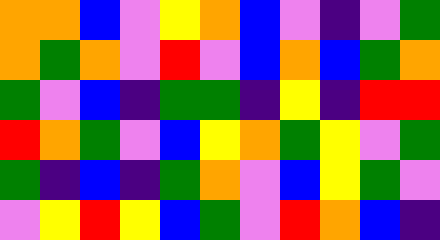[["orange", "orange", "blue", "violet", "yellow", "orange", "blue", "violet", "indigo", "violet", "green"], ["orange", "green", "orange", "violet", "red", "violet", "blue", "orange", "blue", "green", "orange"], ["green", "violet", "blue", "indigo", "green", "green", "indigo", "yellow", "indigo", "red", "red"], ["red", "orange", "green", "violet", "blue", "yellow", "orange", "green", "yellow", "violet", "green"], ["green", "indigo", "blue", "indigo", "green", "orange", "violet", "blue", "yellow", "green", "violet"], ["violet", "yellow", "red", "yellow", "blue", "green", "violet", "red", "orange", "blue", "indigo"]]